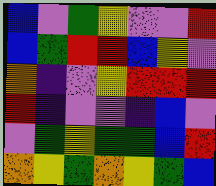[["blue", "violet", "green", "yellow", "violet", "violet", "red"], ["blue", "green", "red", "red", "blue", "yellow", "violet"], ["orange", "indigo", "violet", "yellow", "red", "red", "red"], ["red", "indigo", "violet", "violet", "indigo", "blue", "violet"], ["violet", "green", "yellow", "green", "green", "blue", "red"], ["orange", "yellow", "green", "orange", "yellow", "green", "blue"]]